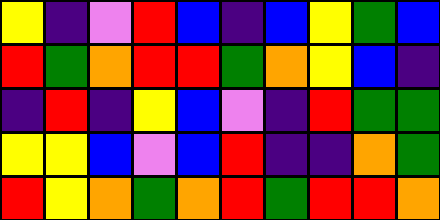[["yellow", "indigo", "violet", "red", "blue", "indigo", "blue", "yellow", "green", "blue"], ["red", "green", "orange", "red", "red", "green", "orange", "yellow", "blue", "indigo"], ["indigo", "red", "indigo", "yellow", "blue", "violet", "indigo", "red", "green", "green"], ["yellow", "yellow", "blue", "violet", "blue", "red", "indigo", "indigo", "orange", "green"], ["red", "yellow", "orange", "green", "orange", "red", "green", "red", "red", "orange"]]